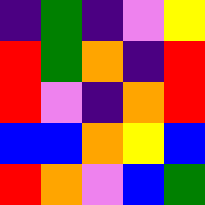[["indigo", "green", "indigo", "violet", "yellow"], ["red", "green", "orange", "indigo", "red"], ["red", "violet", "indigo", "orange", "red"], ["blue", "blue", "orange", "yellow", "blue"], ["red", "orange", "violet", "blue", "green"]]